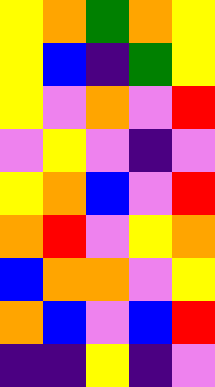[["yellow", "orange", "green", "orange", "yellow"], ["yellow", "blue", "indigo", "green", "yellow"], ["yellow", "violet", "orange", "violet", "red"], ["violet", "yellow", "violet", "indigo", "violet"], ["yellow", "orange", "blue", "violet", "red"], ["orange", "red", "violet", "yellow", "orange"], ["blue", "orange", "orange", "violet", "yellow"], ["orange", "blue", "violet", "blue", "red"], ["indigo", "indigo", "yellow", "indigo", "violet"]]